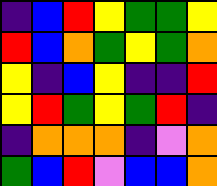[["indigo", "blue", "red", "yellow", "green", "green", "yellow"], ["red", "blue", "orange", "green", "yellow", "green", "orange"], ["yellow", "indigo", "blue", "yellow", "indigo", "indigo", "red"], ["yellow", "red", "green", "yellow", "green", "red", "indigo"], ["indigo", "orange", "orange", "orange", "indigo", "violet", "orange"], ["green", "blue", "red", "violet", "blue", "blue", "orange"]]